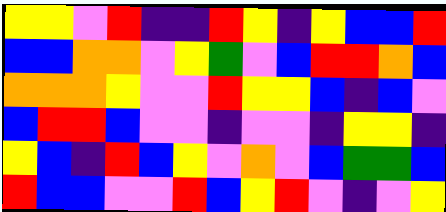[["yellow", "yellow", "violet", "red", "indigo", "indigo", "red", "yellow", "indigo", "yellow", "blue", "blue", "red"], ["blue", "blue", "orange", "orange", "violet", "yellow", "green", "violet", "blue", "red", "red", "orange", "blue"], ["orange", "orange", "orange", "yellow", "violet", "violet", "red", "yellow", "yellow", "blue", "indigo", "blue", "violet"], ["blue", "red", "red", "blue", "violet", "violet", "indigo", "violet", "violet", "indigo", "yellow", "yellow", "indigo"], ["yellow", "blue", "indigo", "red", "blue", "yellow", "violet", "orange", "violet", "blue", "green", "green", "blue"], ["red", "blue", "blue", "violet", "violet", "red", "blue", "yellow", "red", "violet", "indigo", "violet", "yellow"]]